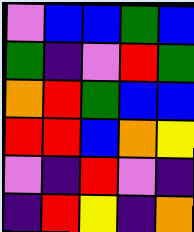[["violet", "blue", "blue", "green", "blue"], ["green", "indigo", "violet", "red", "green"], ["orange", "red", "green", "blue", "blue"], ["red", "red", "blue", "orange", "yellow"], ["violet", "indigo", "red", "violet", "indigo"], ["indigo", "red", "yellow", "indigo", "orange"]]